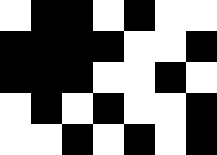[["white", "black", "black", "white", "black", "white", "white"], ["black", "black", "black", "black", "white", "white", "black"], ["black", "black", "black", "white", "white", "black", "white"], ["white", "black", "white", "black", "white", "white", "black"], ["white", "white", "black", "white", "black", "white", "black"]]